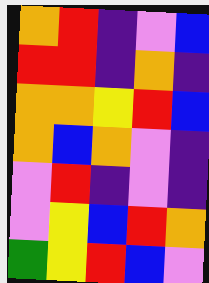[["orange", "red", "indigo", "violet", "blue"], ["red", "red", "indigo", "orange", "indigo"], ["orange", "orange", "yellow", "red", "blue"], ["orange", "blue", "orange", "violet", "indigo"], ["violet", "red", "indigo", "violet", "indigo"], ["violet", "yellow", "blue", "red", "orange"], ["green", "yellow", "red", "blue", "violet"]]